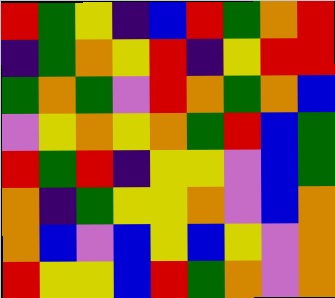[["red", "green", "yellow", "indigo", "blue", "red", "green", "orange", "red"], ["indigo", "green", "orange", "yellow", "red", "indigo", "yellow", "red", "red"], ["green", "orange", "green", "violet", "red", "orange", "green", "orange", "blue"], ["violet", "yellow", "orange", "yellow", "orange", "green", "red", "blue", "green"], ["red", "green", "red", "indigo", "yellow", "yellow", "violet", "blue", "green"], ["orange", "indigo", "green", "yellow", "yellow", "orange", "violet", "blue", "orange"], ["orange", "blue", "violet", "blue", "yellow", "blue", "yellow", "violet", "orange"], ["red", "yellow", "yellow", "blue", "red", "green", "orange", "violet", "orange"]]